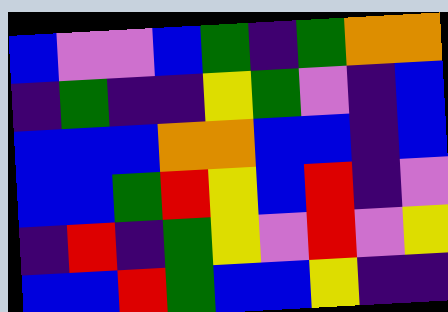[["blue", "violet", "violet", "blue", "green", "indigo", "green", "orange", "orange"], ["indigo", "green", "indigo", "indigo", "yellow", "green", "violet", "indigo", "blue"], ["blue", "blue", "blue", "orange", "orange", "blue", "blue", "indigo", "blue"], ["blue", "blue", "green", "red", "yellow", "blue", "red", "indigo", "violet"], ["indigo", "red", "indigo", "green", "yellow", "violet", "red", "violet", "yellow"], ["blue", "blue", "red", "green", "blue", "blue", "yellow", "indigo", "indigo"]]